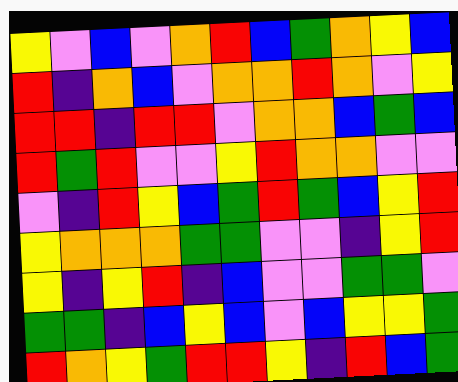[["yellow", "violet", "blue", "violet", "orange", "red", "blue", "green", "orange", "yellow", "blue"], ["red", "indigo", "orange", "blue", "violet", "orange", "orange", "red", "orange", "violet", "yellow"], ["red", "red", "indigo", "red", "red", "violet", "orange", "orange", "blue", "green", "blue"], ["red", "green", "red", "violet", "violet", "yellow", "red", "orange", "orange", "violet", "violet"], ["violet", "indigo", "red", "yellow", "blue", "green", "red", "green", "blue", "yellow", "red"], ["yellow", "orange", "orange", "orange", "green", "green", "violet", "violet", "indigo", "yellow", "red"], ["yellow", "indigo", "yellow", "red", "indigo", "blue", "violet", "violet", "green", "green", "violet"], ["green", "green", "indigo", "blue", "yellow", "blue", "violet", "blue", "yellow", "yellow", "green"], ["red", "orange", "yellow", "green", "red", "red", "yellow", "indigo", "red", "blue", "green"]]